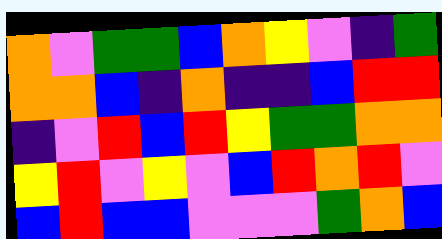[["orange", "violet", "green", "green", "blue", "orange", "yellow", "violet", "indigo", "green"], ["orange", "orange", "blue", "indigo", "orange", "indigo", "indigo", "blue", "red", "red"], ["indigo", "violet", "red", "blue", "red", "yellow", "green", "green", "orange", "orange"], ["yellow", "red", "violet", "yellow", "violet", "blue", "red", "orange", "red", "violet"], ["blue", "red", "blue", "blue", "violet", "violet", "violet", "green", "orange", "blue"]]